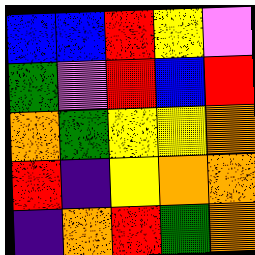[["blue", "blue", "red", "yellow", "violet"], ["green", "violet", "red", "blue", "red"], ["orange", "green", "yellow", "yellow", "orange"], ["red", "indigo", "yellow", "orange", "orange"], ["indigo", "orange", "red", "green", "orange"]]